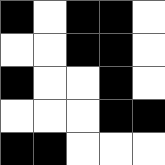[["black", "white", "black", "black", "white"], ["white", "white", "black", "black", "white"], ["black", "white", "white", "black", "white"], ["white", "white", "white", "black", "black"], ["black", "black", "white", "white", "white"]]